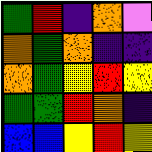[["green", "red", "indigo", "orange", "violet"], ["orange", "green", "orange", "indigo", "indigo"], ["orange", "green", "yellow", "red", "yellow"], ["green", "green", "red", "orange", "indigo"], ["blue", "blue", "yellow", "red", "yellow"]]